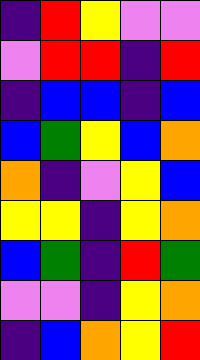[["indigo", "red", "yellow", "violet", "violet"], ["violet", "red", "red", "indigo", "red"], ["indigo", "blue", "blue", "indigo", "blue"], ["blue", "green", "yellow", "blue", "orange"], ["orange", "indigo", "violet", "yellow", "blue"], ["yellow", "yellow", "indigo", "yellow", "orange"], ["blue", "green", "indigo", "red", "green"], ["violet", "violet", "indigo", "yellow", "orange"], ["indigo", "blue", "orange", "yellow", "red"]]